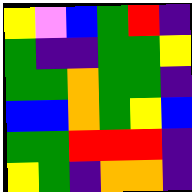[["yellow", "violet", "blue", "green", "red", "indigo"], ["green", "indigo", "indigo", "green", "green", "yellow"], ["green", "green", "orange", "green", "green", "indigo"], ["blue", "blue", "orange", "green", "yellow", "blue"], ["green", "green", "red", "red", "red", "indigo"], ["yellow", "green", "indigo", "orange", "orange", "indigo"]]